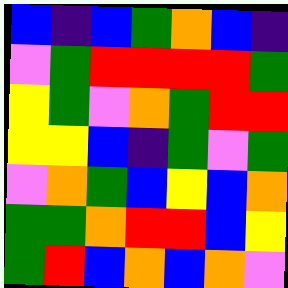[["blue", "indigo", "blue", "green", "orange", "blue", "indigo"], ["violet", "green", "red", "red", "red", "red", "green"], ["yellow", "green", "violet", "orange", "green", "red", "red"], ["yellow", "yellow", "blue", "indigo", "green", "violet", "green"], ["violet", "orange", "green", "blue", "yellow", "blue", "orange"], ["green", "green", "orange", "red", "red", "blue", "yellow"], ["green", "red", "blue", "orange", "blue", "orange", "violet"]]